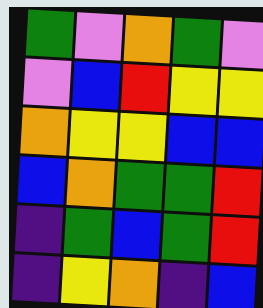[["green", "violet", "orange", "green", "violet"], ["violet", "blue", "red", "yellow", "yellow"], ["orange", "yellow", "yellow", "blue", "blue"], ["blue", "orange", "green", "green", "red"], ["indigo", "green", "blue", "green", "red"], ["indigo", "yellow", "orange", "indigo", "blue"]]